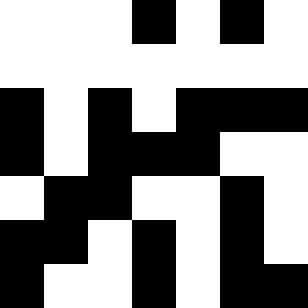[["white", "white", "white", "black", "white", "black", "white"], ["white", "white", "white", "white", "white", "white", "white"], ["black", "white", "black", "white", "black", "black", "black"], ["black", "white", "black", "black", "black", "white", "white"], ["white", "black", "black", "white", "white", "black", "white"], ["black", "black", "white", "black", "white", "black", "white"], ["black", "white", "white", "black", "white", "black", "black"]]